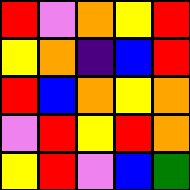[["red", "violet", "orange", "yellow", "red"], ["yellow", "orange", "indigo", "blue", "red"], ["red", "blue", "orange", "yellow", "orange"], ["violet", "red", "yellow", "red", "orange"], ["yellow", "red", "violet", "blue", "green"]]